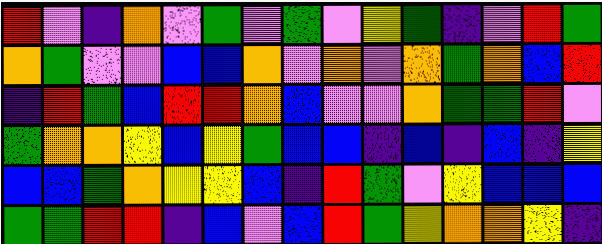[["red", "violet", "indigo", "orange", "violet", "green", "violet", "green", "violet", "yellow", "green", "indigo", "violet", "red", "green"], ["orange", "green", "violet", "violet", "blue", "blue", "orange", "violet", "orange", "violet", "orange", "green", "orange", "blue", "red"], ["indigo", "red", "green", "blue", "red", "red", "orange", "blue", "violet", "violet", "orange", "green", "green", "red", "violet"], ["green", "orange", "orange", "yellow", "blue", "yellow", "green", "blue", "blue", "indigo", "blue", "indigo", "blue", "indigo", "yellow"], ["blue", "blue", "green", "orange", "yellow", "yellow", "blue", "indigo", "red", "green", "violet", "yellow", "blue", "blue", "blue"], ["green", "green", "red", "red", "indigo", "blue", "violet", "blue", "red", "green", "yellow", "orange", "orange", "yellow", "indigo"]]